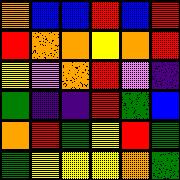[["orange", "blue", "blue", "red", "blue", "red"], ["red", "orange", "orange", "yellow", "orange", "red"], ["yellow", "violet", "orange", "red", "violet", "indigo"], ["green", "indigo", "indigo", "red", "green", "blue"], ["orange", "red", "green", "yellow", "red", "green"], ["green", "yellow", "yellow", "yellow", "orange", "green"]]